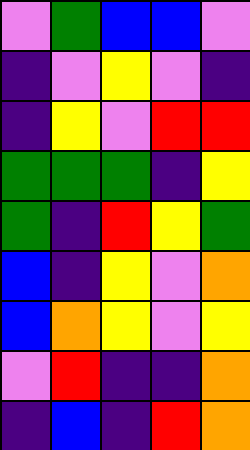[["violet", "green", "blue", "blue", "violet"], ["indigo", "violet", "yellow", "violet", "indigo"], ["indigo", "yellow", "violet", "red", "red"], ["green", "green", "green", "indigo", "yellow"], ["green", "indigo", "red", "yellow", "green"], ["blue", "indigo", "yellow", "violet", "orange"], ["blue", "orange", "yellow", "violet", "yellow"], ["violet", "red", "indigo", "indigo", "orange"], ["indigo", "blue", "indigo", "red", "orange"]]